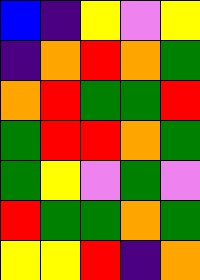[["blue", "indigo", "yellow", "violet", "yellow"], ["indigo", "orange", "red", "orange", "green"], ["orange", "red", "green", "green", "red"], ["green", "red", "red", "orange", "green"], ["green", "yellow", "violet", "green", "violet"], ["red", "green", "green", "orange", "green"], ["yellow", "yellow", "red", "indigo", "orange"]]